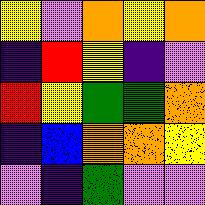[["yellow", "violet", "orange", "yellow", "orange"], ["indigo", "red", "yellow", "indigo", "violet"], ["red", "yellow", "green", "green", "orange"], ["indigo", "blue", "orange", "orange", "yellow"], ["violet", "indigo", "green", "violet", "violet"]]